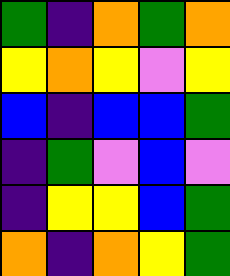[["green", "indigo", "orange", "green", "orange"], ["yellow", "orange", "yellow", "violet", "yellow"], ["blue", "indigo", "blue", "blue", "green"], ["indigo", "green", "violet", "blue", "violet"], ["indigo", "yellow", "yellow", "blue", "green"], ["orange", "indigo", "orange", "yellow", "green"]]